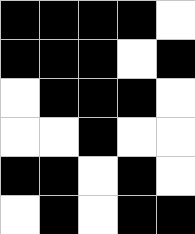[["black", "black", "black", "black", "white"], ["black", "black", "black", "white", "black"], ["white", "black", "black", "black", "white"], ["white", "white", "black", "white", "white"], ["black", "black", "white", "black", "white"], ["white", "black", "white", "black", "black"]]